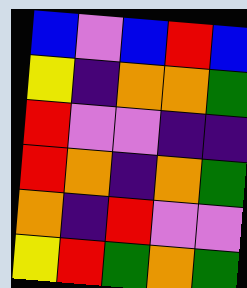[["blue", "violet", "blue", "red", "blue"], ["yellow", "indigo", "orange", "orange", "green"], ["red", "violet", "violet", "indigo", "indigo"], ["red", "orange", "indigo", "orange", "green"], ["orange", "indigo", "red", "violet", "violet"], ["yellow", "red", "green", "orange", "green"]]